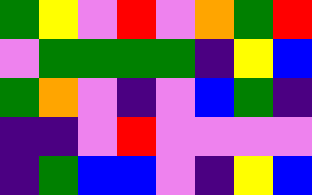[["green", "yellow", "violet", "red", "violet", "orange", "green", "red"], ["violet", "green", "green", "green", "green", "indigo", "yellow", "blue"], ["green", "orange", "violet", "indigo", "violet", "blue", "green", "indigo"], ["indigo", "indigo", "violet", "red", "violet", "violet", "violet", "violet"], ["indigo", "green", "blue", "blue", "violet", "indigo", "yellow", "blue"]]